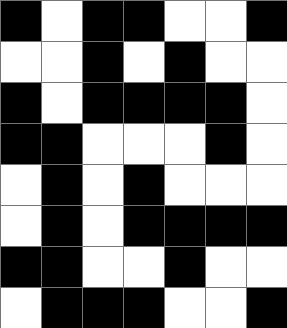[["black", "white", "black", "black", "white", "white", "black"], ["white", "white", "black", "white", "black", "white", "white"], ["black", "white", "black", "black", "black", "black", "white"], ["black", "black", "white", "white", "white", "black", "white"], ["white", "black", "white", "black", "white", "white", "white"], ["white", "black", "white", "black", "black", "black", "black"], ["black", "black", "white", "white", "black", "white", "white"], ["white", "black", "black", "black", "white", "white", "black"]]